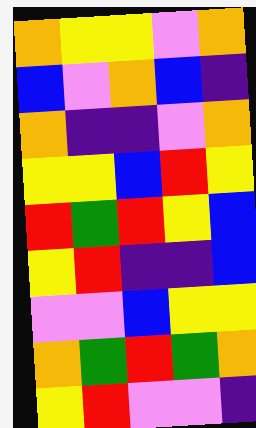[["orange", "yellow", "yellow", "violet", "orange"], ["blue", "violet", "orange", "blue", "indigo"], ["orange", "indigo", "indigo", "violet", "orange"], ["yellow", "yellow", "blue", "red", "yellow"], ["red", "green", "red", "yellow", "blue"], ["yellow", "red", "indigo", "indigo", "blue"], ["violet", "violet", "blue", "yellow", "yellow"], ["orange", "green", "red", "green", "orange"], ["yellow", "red", "violet", "violet", "indigo"]]